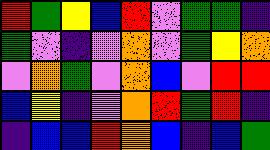[["red", "green", "yellow", "blue", "red", "violet", "green", "green", "indigo"], ["green", "violet", "indigo", "violet", "orange", "violet", "green", "yellow", "orange"], ["violet", "orange", "green", "violet", "orange", "blue", "violet", "red", "red"], ["blue", "yellow", "indigo", "violet", "orange", "red", "green", "red", "indigo"], ["indigo", "blue", "blue", "red", "orange", "blue", "indigo", "blue", "green"]]